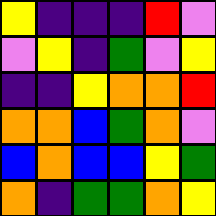[["yellow", "indigo", "indigo", "indigo", "red", "violet"], ["violet", "yellow", "indigo", "green", "violet", "yellow"], ["indigo", "indigo", "yellow", "orange", "orange", "red"], ["orange", "orange", "blue", "green", "orange", "violet"], ["blue", "orange", "blue", "blue", "yellow", "green"], ["orange", "indigo", "green", "green", "orange", "yellow"]]